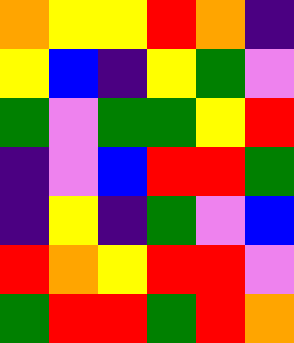[["orange", "yellow", "yellow", "red", "orange", "indigo"], ["yellow", "blue", "indigo", "yellow", "green", "violet"], ["green", "violet", "green", "green", "yellow", "red"], ["indigo", "violet", "blue", "red", "red", "green"], ["indigo", "yellow", "indigo", "green", "violet", "blue"], ["red", "orange", "yellow", "red", "red", "violet"], ["green", "red", "red", "green", "red", "orange"]]